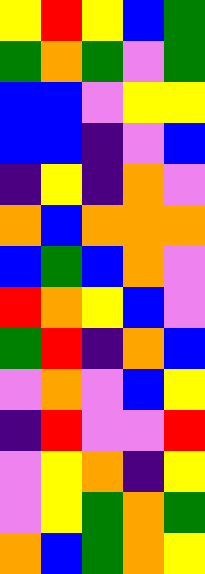[["yellow", "red", "yellow", "blue", "green"], ["green", "orange", "green", "violet", "green"], ["blue", "blue", "violet", "yellow", "yellow"], ["blue", "blue", "indigo", "violet", "blue"], ["indigo", "yellow", "indigo", "orange", "violet"], ["orange", "blue", "orange", "orange", "orange"], ["blue", "green", "blue", "orange", "violet"], ["red", "orange", "yellow", "blue", "violet"], ["green", "red", "indigo", "orange", "blue"], ["violet", "orange", "violet", "blue", "yellow"], ["indigo", "red", "violet", "violet", "red"], ["violet", "yellow", "orange", "indigo", "yellow"], ["violet", "yellow", "green", "orange", "green"], ["orange", "blue", "green", "orange", "yellow"]]